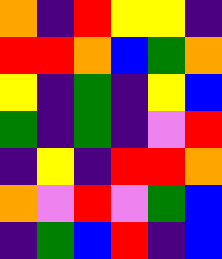[["orange", "indigo", "red", "yellow", "yellow", "indigo"], ["red", "red", "orange", "blue", "green", "orange"], ["yellow", "indigo", "green", "indigo", "yellow", "blue"], ["green", "indigo", "green", "indigo", "violet", "red"], ["indigo", "yellow", "indigo", "red", "red", "orange"], ["orange", "violet", "red", "violet", "green", "blue"], ["indigo", "green", "blue", "red", "indigo", "blue"]]